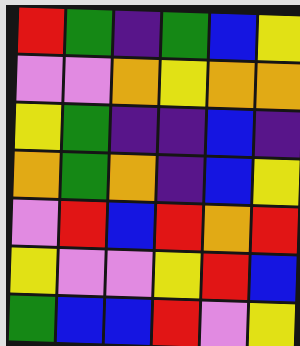[["red", "green", "indigo", "green", "blue", "yellow"], ["violet", "violet", "orange", "yellow", "orange", "orange"], ["yellow", "green", "indigo", "indigo", "blue", "indigo"], ["orange", "green", "orange", "indigo", "blue", "yellow"], ["violet", "red", "blue", "red", "orange", "red"], ["yellow", "violet", "violet", "yellow", "red", "blue"], ["green", "blue", "blue", "red", "violet", "yellow"]]